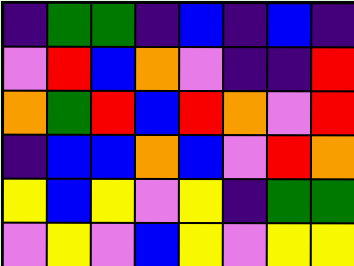[["indigo", "green", "green", "indigo", "blue", "indigo", "blue", "indigo"], ["violet", "red", "blue", "orange", "violet", "indigo", "indigo", "red"], ["orange", "green", "red", "blue", "red", "orange", "violet", "red"], ["indigo", "blue", "blue", "orange", "blue", "violet", "red", "orange"], ["yellow", "blue", "yellow", "violet", "yellow", "indigo", "green", "green"], ["violet", "yellow", "violet", "blue", "yellow", "violet", "yellow", "yellow"]]